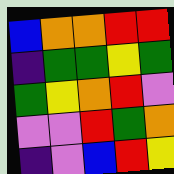[["blue", "orange", "orange", "red", "red"], ["indigo", "green", "green", "yellow", "green"], ["green", "yellow", "orange", "red", "violet"], ["violet", "violet", "red", "green", "orange"], ["indigo", "violet", "blue", "red", "yellow"]]